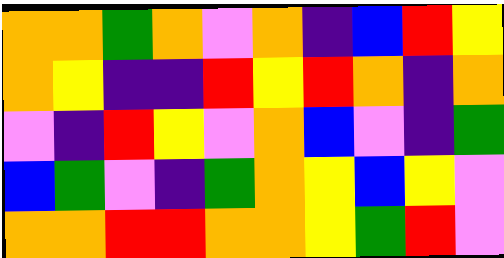[["orange", "orange", "green", "orange", "violet", "orange", "indigo", "blue", "red", "yellow"], ["orange", "yellow", "indigo", "indigo", "red", "yellow", "red", "orange", "indigo", "orange"], ["violet", "indigo", "red", "yellow", "violet", "orange", "blue", "violet", "indigo", "green"], ["blue", "green", "violet", "indigo", "green", "orange", "yellow", "blue", "yellow", "violet"], ["orange", "orange", "red", "red", "orange", "orange", "yellow", "green", "red", "violet"]]